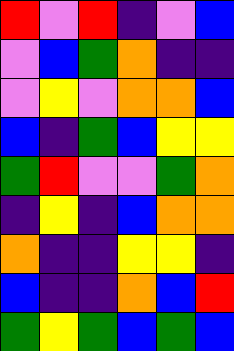[["red", "violet", "red", "indigo", "violet", "blue"], ["violet", "blue", "green", "orange", "indigo", "indigo"], ["violet", "yellow", "violet", "orange", "orange", "blue"], ["blue", "indigo", "green", "blue", "yellow", "yellow"], ["green", "red", "violet", "violet", "green", "orange"], ["indigo", "yellow", "indigo", "blue", "orange", "orange"], ["orange", "indigo", "indigo", "yellow", "yellow", "indigo"], ["blue", "indigo", "indigo", "orange", "blue", "red"], ["green", "yellow", "green", "blue", "green", "blue"]]